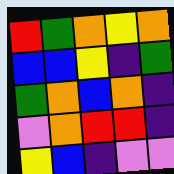[["red", "green", "orange", "yellow", "orange"], ["blue", "blue", "yellow", "indigo", "green"], ["green", "orange", "blue", "orange", "indigo"], ["violet", "orange", "red", "red", "indigo"], ["yellow", "blue", "indigo", "violet", "violet"]]